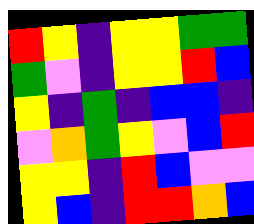[["red", "yellow", "indigo", "yellow", "yellow", "green", "green"], ["green", "violet", "indigo", "yellow", "yellow", "red", "blue"], ["yellow", "indigo", "green", "indigo", "blue", "blue", "indigo"], ["violet", "orange", "green", "yellow", "violet", "blue", "red"], ["yellow", "yellow", "indigo", "red", "blue", "violet", "violet"], ["yellow", "blue", "indigo", "red", "red", "orange", "blue"]]